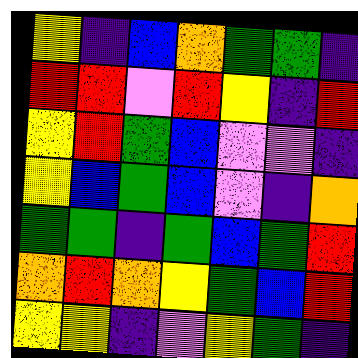[["yellow", "indigo", "blue", "orange", "green", "green", "indigo"], ["red", "red", "violet", "red", "yellow", "indigo", "red"], ["yellow", "red", "green", "blue", "violet", "violet", "indigo"], ["yellow", "blue", "green", "blue", "violet", "indigo", "orange"], ["green", "green", "indigo", "green", "blue", "green", "red"], ["orange", "red", "orange", "yellow", "green", "blue", "red"], ["yellow", "yellow", "indigo", "violet", "yellow", "green", "indigo"]]